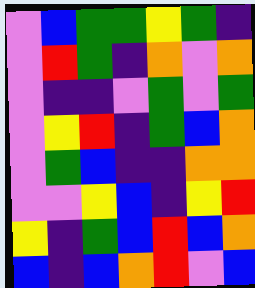[["violet", "blue", "green", "green", "yellow", "green", "indigo"], ["violet", "red", "green", "indigo", "orange", "violet", "orange"], ["violet", "indigo", "indigo", "violet", "green", "violet", "green"], ["violet", "yellow", "red", "indigo", "green", "blue", "orange"], ["violet", "green", "blue", "indigo", "indigo", "orange", "orange"], ["violet", "violet", "yellow", "blue", "indigo", "yellow", "red"], ["yellow", "indigo", "green", "blue", "red", "blue", "orange"], ["blue", "indigo", "blue", "orange", "red", "violet", "blue"]]